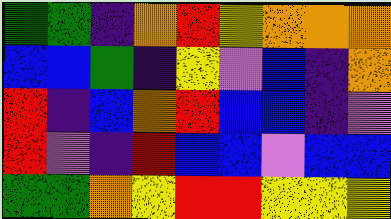[["green", "green", "indigo", "orange", "red", "yellow", "orange", "orange", "orange"], ["blue", "blue", "green", "indigo", "yellow", "violet", "blue", "indigo", "orange"], ["red", "indigo", "blue", "orange", "red", "blue", "blue", "indigo", "violet"], ["red", "violet", "indigo", "red", "blue", "blue", "violet", "blue", "blue"], ["green", "green", "orange", "yellow", "red", "red", "yellow", "yellow", "yellow"]]